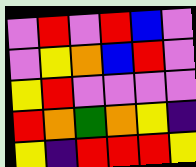[["violet", "red", "violet", "red", "blue", "violet"], ["violet", "yellow", "orange", "blue", "red", "violet"], ["yellow", "red", "violet", "violet", "violet", "violet"], ["red", "orange", "green", "orange", "yellow", "indigo"], ["yellow", "indigo", "red", "red", "red", "yellow"]]